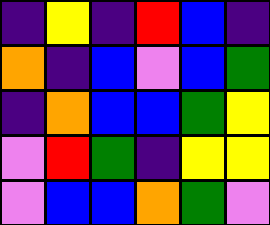[["indigo", "yellow", "indigo", "red", "blue", "indigo"], ["orange", "indigo", "blue", "violet", "blue", "green"], ["indigo", "orange", "blue", "blue", "green", "yellow"], ["violet", "red", "green", "indigo", "yellow", "yellow"], ["violet", "blue", "blue", "orange", "green", "violet"]]